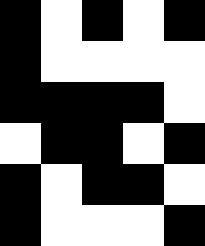[["black", "white", "black", "white", "black"], ["black", "white", "white", "white", "white"], ["black", "black", "black", "black", "white"], ["white", "black", "black", "white", "black"], ["black", "white", "black", "black", "white"], ["black", "white", "white", "white", "black"]]